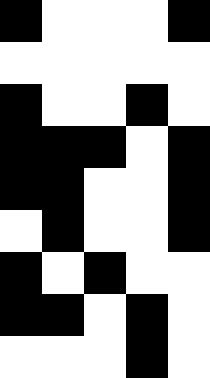[["black", "white", "white", "white", "black"], ["white", "white", "white", "white", "white"], ["black", "white", "white", "black", "white"], ["black", "black", "black", "white", "black"], ["black", "black", "white", "white", "black"], ["white", "black", "white", "white", "black"], ["black", "white", "black", "white", "white"], ["black", "black", "white", "black", "white"], ["white", "white", "white", "black", "white"]]